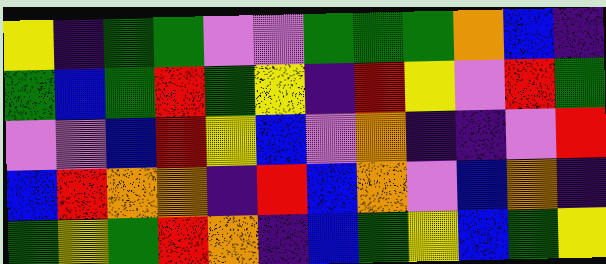[["yellow", "indigo", "green", "green", "violet", "violet", "green", "green", "green", "orange", "blue", "indigo"], ["green", "blue", "green", "red", "green", "yellow", "indigo", "red", "yellow", "violet", "red", "green"], ["violet", "violet", "blue", "red", "yellow", "blue", "violet", "orange", "indigo", "indigo", "violet", "red"], ["blue", "red", "orange", "orange", "indigo", "red", "blue", "orange", "violet", "blue", "orange", "indigo"], ["green", "yellow", "green", "red", "orange", "indigo", "blue", "green", "yellow", "blue", "green", "yellow"]]